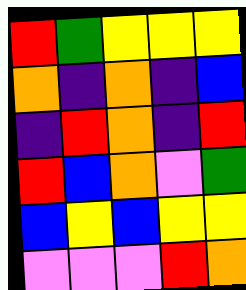[["red", "green", "yellow", "yellow", "yellow"], ["orange", "indigo", "orange", "indigo", "blue"], ["indigo", "red", "orange", "indigo", "red"], ["red", "blue", "orange", "violet", "green"], ["blue", "yellow", "blue", "yellow", "yellow"], ["violet", "violet", "violet", "red", "orange"]]